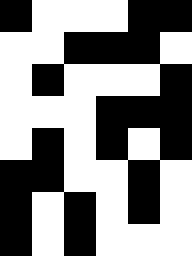[["black", "white", "white", "white", "black", "black"], ["white", "white", "black", "black", "black", "white"], ["white", "black", "white", "white", "white", "black"], ["white", "white", "white", "black", "black", "black"], ["white", "black", "white", "black", "white", "black"], ["black", "black", "white", "white", "black", "white"], ["black", "white", "black", "white", "black", "white"], ["black", "white", "black", "white", "white", "white"]]